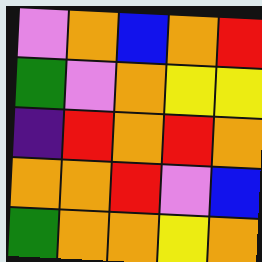[["violet", "orange", "blue", "orange", "red"], ["green", "violet", "orange", "yellow", "yellow"], ["indigo", "red", "orange", "red", "orange"], ["orange", "orange", "red", "violet", "blue"], ["green", "orange", "orange", "yellow", "orange"]]